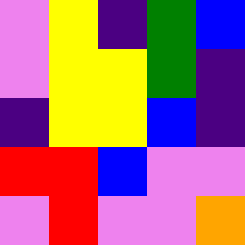[["violet", "yellow", "indigo", "green", "blue"], ["violet", "yellow", "yellow", "green", "indigo"], ["indigo", "yellow", "yellow", "blue", "indigo"], ["red", "red", "blue", "violet", "violet"], ["violet", "red", "violet", "violet", "orange"]]